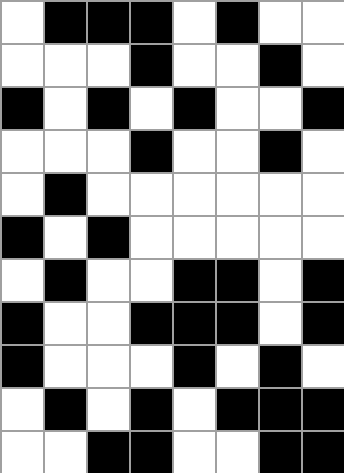[["white", "black", "black", "black", "white", "black", "white", "white"], ["white", "white", "white", "black", "white", "white", "black", "white"], ["black", "white", "black", "white", "black", "white", "white", "black"], ["white", "white", "white", "black", "white", "white", "black", "white"], ["white", "black", "white", "white", "white", "white", "white", "white"], ["black", "white", "black", "white", "white", "white", "white", "white"], ["white", "black", "white", "white", "black", "black", "white", "black"], ["black", "white", "white", "black", "black", "black", "white", "black"], ["black", "white", "white", "white", "black", "white", "black", "white"], ["white", "black", "white", "black", "white", "black", "black", "black"], ["white", "white", "black", "black", "white", "white", "black", "black"]]